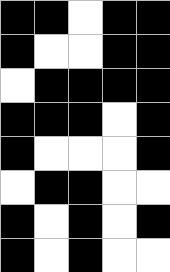[["black", "black", "white", "black", "black"], ["black", "white", "white", "black", "black"], ["white", "black", "black", "black", "black"], ["black", "black", "black", "white", "black"], ["black", "white", "white", "white", "black"], ["white", "black", "black", "white", "white"], ["black", "white", "black", "white", "black"], ["black", "white", "black", "white", "white"]]